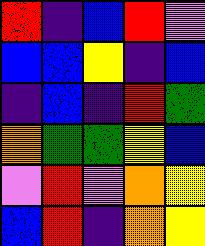[["red", "indigo", "blue", "red", "violet"], ["blue", "blue", "yellow", "indigo", "blue"], ["indigo", "blue", "indigo", "red", "green"], ["orange", "green", "green", "yellow", "blue"], ["violet", "red", "violet", "orange", "yellow"], ["blue", "red", "indigo", "orange", "yellow"]]